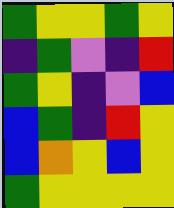[["green", "yellow", "yellow", "green", "yellow"], ["indigo", "green", "violet", "indigo", "red"], ["green", "yellow", "indigo", "violet", "blue"], ["blue", "green", "indigo", "red", "yellow"], ["blue", "orange", "yellow", "blue", "yellow"], ["green", "yellow", "yellow", "yellow", "yellow"]]